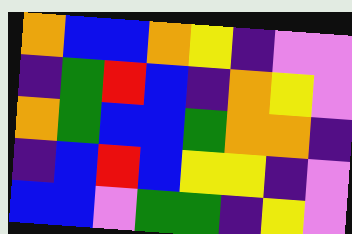[["orange", "blue", "blue", "orange", "yellow", "indigo", "violet", "violet"], ["indigo", "green", "red", "blue", "indigo", "orange", "yellow", "violet"], ["orange", "green", "blue", "blue", "green", "orange", "orange", "indigo"], ["indigo", "blue", "red", "blue", "yellow", "yellow", "indigo", "violet"], ["blue", "blue", "violet", "green", "green", "indigo", "yellow", "violet"]]